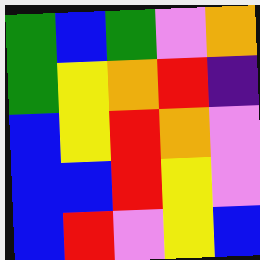[["green", "blue", "green", "violet", "orange"], ["green", "yellow", "orange", "red", "indigo"], ["blue", "yellow", "red", "orange", "violet"], ["blue", "blue", "red", "yellow", "violet"], ["blue", "red", "violet", "yellow", "blue"]]